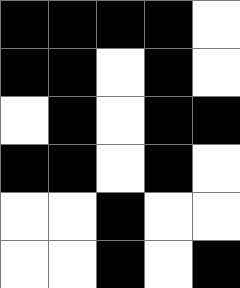[["black", "black", "black", "black", "white"], ["black", "black", "white", "black", "white"], ["white", "black", "white", "black", "black"], ["black", "black", "white", "black", "white"], ["white", "white", "black", "white", "white"], ["white", "white", "black", "white", "black"]]